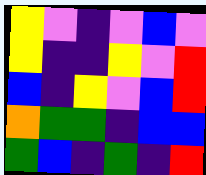[["yellow", "violet", "indigo", "violet", "blue", "violet"], ["yellow", "indigo", "indigo", "yellow", "violet", "red"], ["blue", "indigo", "yellow", "violet", "blue", "red"], ["orange", "green", "green", "indigo", "blue", "blue"], ["green", "blue", "indigo", "green", "indigo", "red"]]